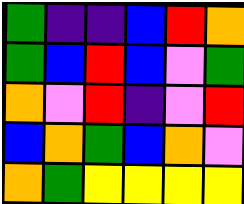[["green", "indigo", "indigo", "blue", "red", "orange"], ["green", "blue", "red", "blue", "violet", "green"], ["orange", "violet", "red", "indigo", "violet", "red"], ["blue", "orange", "green", "blue", "orange", "violet"], ["orange", "green", "yellow", "yellow", "yellow", "yellow"]]